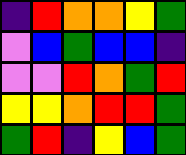[["indigo", "red", "orange", "orange", "yellow", "green"], ["violet", "blue", "green", "blue", "blue", "indigo"], ["violet", "violet", "red", "orange", "green", "red"], ["yellow", "yellow", "orange", "red", "red", "green"], ["green", "red", "indigo", "yellow", "blue", "green"]]